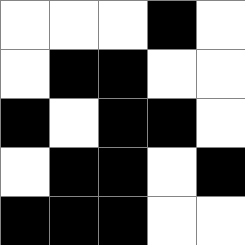[["white", "white", "white", "black", "white"], ["white", "black", "black", "white", "white"], ["black", "white", "black", "black", "white"], ["white", "black", "black", "white", "black"], ["black", "black", "black", "white", "white"]]